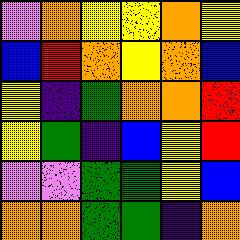[["violet", "orange", "yellow", "yellow", "orange", "yellow"], ["blue", "red", "orange", "yellow", "orange", "blue"], ["yellow", "indigo", "green", "orange", "orange", "red"], ["yellow", "green", "indigo", "blue", "yellow", "red"], ["violet", "violet", "green", "green", "yellow", "blue"], ["orange", "orange", "green", "green", "indigo", "orange"]]